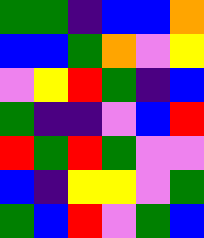[["green", "green", "indigo", "blue", "blue", "orange"], ["blue", "blue", "green", "orange", "violet", "yellow"], ["violet", "yellow", "red", "green", "indigo", "blue"], ["green", "indigo", "indigo", "violet", "blue", "red"], ["red", "green", "red", "green", "violet", "violet"], ["blue", "indigo", "yellow", "yellow", "violet", "green"], ["green", "blue", "red", "violet", "green", "blue"]]